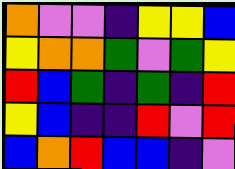[["orange", "violet", "violet", "indigo", "yellow", "yellow", "blue"], ["yellow", "orange", "orange", "green", "violet", "green", "yellow"], ["red", "blue", "green", "indigo", "green", "indigo", "red"], ["yellow", "blue", "indigo", "indigo", "red", "violet", "red"], ["blue", "orange", "red", "blue", "blue", "indigo", "violet"]]